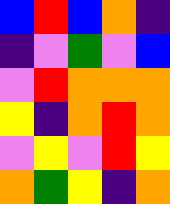[["blue", "red", "blue", "orange", "indigo"], ["indigo", "violet", "green", "violet", "blue"], ["violet", "red", "orange", "orange", "orange"], ["yellow", "indigo", "orange", "red", "orange"], ["violet", "yellow", "violet", "red", "yellow"], ["orange", "green", "yellow", "indigo", "orange"]]